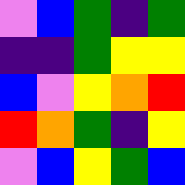[["violet", "blue", "green", "indigo", "green"], ["indigo", "indigo", "green", "yellow", "yellow"], ["blue", "violet", "yellow", "orange", "red"], ["red", "orange", "green", "indigo", "yellow"], ["violet", "blue", "yellow", "green", "blue"]]